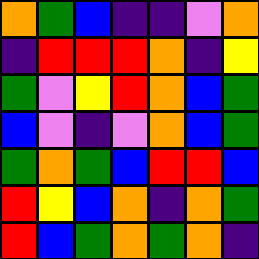[["orange", "green", "blue", "indigo", "indigo", "violet", "orange"], ["indigo", "red", "red", "red", "orange", "indigo", "yellow"], ["green", "violet", "yellow", "red", "orange", "blue", "green"], ["blue", "violet", "indigo", "violet", "orange", "blue", "green"], ["green", "orange", "green", "blue", "red", "red", "blue"], ["red", "yellow", "blue", "orange", "indigo", "orange", "green"], ["red", "blue", "green", "orange", "green", "orange", "indigo"]]